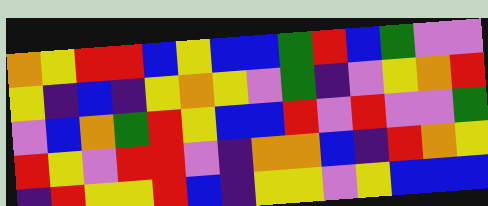[["orange", "yellow", "red", "red", "blue", "yellow", "blue", "blue", "green", "red", "blue", "green", "violet", "violet"], ["yellow", "indigo", "blue", "indigo", "yellow", "orange", "yellow", "violet", "green", "indigo", "violet", "yellow", "orange", "red"], ["violet", "blue", "orange", "green", "red", "yellow", "blue", "blue", "red", "violet", "red", "violet", "violet", "green"], ["red", "yellow", "violet", "red", "red", "violet", "indigo", "orange", "orange", "blue", "indigo", "red", "orange", "yellow"], ["indigo", "red", "yellow", "yellow", "red", "blue", "indigo", "yellow", "yellow", "violet", "yellow", "blue", "blue", "blue"]]